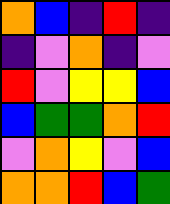[["orange", "blue", "indigo", "red", "indigo"], ["indigo", "violet", "orange", "indigo", "violet"], ["red", "violet", "yellow", "yellow", "blue"], ["blue", "green", "green", "orange", "red"], ["violet", "orange", "yellow", "violet", "blue"], ["orange", "orange", "red", "blue", "green"]]